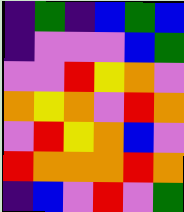[["indigo", "green", "indigo", "blue", "green", "blue"], ["indigo", "violet", "violet", "violet", "blue", "green"], ["violet", "violet", "red", "yellow", "orange", "violet"], ["orange", "yellow", "orange", "violet", "red", "orange"], ["violet", "red", "yellow", "orange", "blue", "violet"], ["red", "orange", "orange", "orange", "red", "orange"], ["indigo", "blue", "violet", "red", "violet", "green"]]